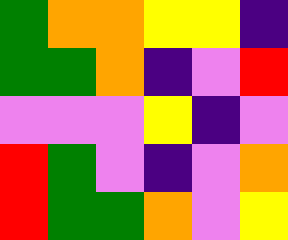[["green", "orange", "orange", "yellow", "yellow", "indigo"], ["green", "green", "orange", "indigo", "violet", "red"], ["violet", "violet", "violet", "yellow", "indigo", "violet"], ["red", "green", "violet", "indigo", "violet", "orange"], ["red", "green", "green", "orange", "violet", "yellow"]]